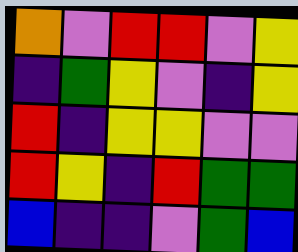[["orange", "violet", "red", "red", "violet", "yellow"], ["indigo", "green", "yellow", "violet", "indigo", "yellow"], ["red", "indigo", "yellow", "yellow", "violet", "violet"], ["red", "yellow", "indigo", "red", "green", "green"], ["blue", "indigo", "indigo", "violet", "green", "blue"]]